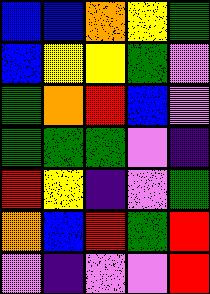[["blue", "blue", "orange", "yellow", "green"], ["blue", "yellow", "yellow", "green", "violet"], ["green", "orange", "red", "blue", "violet"], ["green", "green", "green", "violet", "indigo"], ["red", "yellow", "indigo", "violet", "green"], ["orange", "blue", "red", "green", "red"], ["violet", "indigo", "violet", "violet", "red"]]